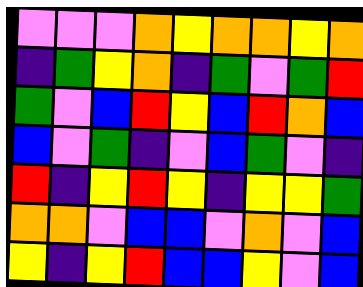[["violet", "violet", "violet", "orange", "yellow", "orange", "orange", "yellow", "orange"], ["indigo", "green", "yellow", "orange", "indigo", "green", "violet", "green", "red"], ["green", "violet", "blue", "red", "yellow", "blue", "red", "orange", "blue"], ["blue", "violet", "green", "indigo", "violet", "blue", "green", "violet", "indigo"], ["red", "indigo", "yellow", "red", "yellow", "indigo", "yellow", "yellow", "green"], ["orange", "orange", "violet", "blue", "blue", "violet", "orange", "violet", "blue"], ["yellow", "indigo", "yellow", "red", "blue", "blue", "yellow", "violet", "blue"]]